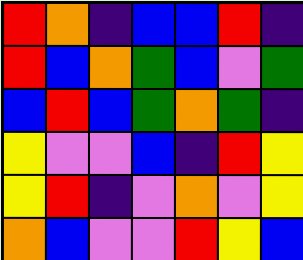[["red", "orange", "indigo", "blue", "blue", "red", "indigo"], ["red", "blue", "orange", "green", "blue", "violet", "green"], ["blue", "red", "blue", "green", "orange", "green", "indigo"], ["yellow", "violet", "violet", "blue", "indigo", "red", "yellow"], ["yellow", "red", "indigo", "violet", "orange", "violet", "yellow"], ["orange", "blue", "violet", "violet", "red", "yellow", "blue"]]